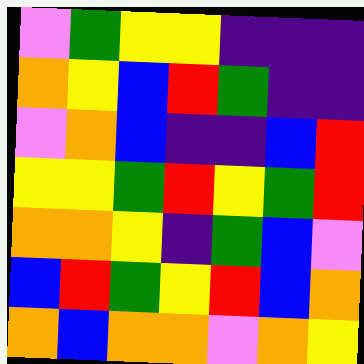[["violet", "green", "yellow", "yellow", "indigo", "indigo", "indigo"], ["orange", "yellow", "blue", "red", "green", "indigo", "indigo"], ["violet", "orange", "blue", "indigo", "indigo", "blue", "red"], ["yellow", "yellow", "green", "red", "yellow", "green", "red"], ["orange", "orange", "yellow", "indigo", "green", "blue", "violet"], ["blue", "red", "green", "yellow", "red", "blue", "orange"], ["orange", "blue", "orange", "orange", "violet", "orange", "yellow"]]